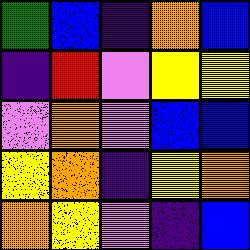[["green", "blue", "indigo", "orange", "blue"], ["indigo", "red", "violet", "yellow", "yellow"], ["violet", "orange", "violet", "blue", "blue"], ["yellow", "orange", "indigo", "yellow", "orange"], ["orange", "yellow", "violet", "indigo", "blue"]]